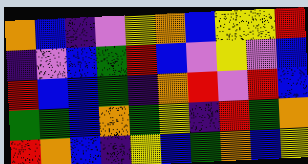[["orange", "blue", "indigo", "violet", "yellow", "orange", "blue", "yellow", "yellow", "red"], ["indigo", "violet", "blue", "green", "red", "blue", "violet", "yellow", "violet", "blue"], ["red", "blue", "blue", "green", "indigo", "orange", "red", "violet", "red", "blue"], ["green", "green", "blue", "orange", "green", "yellow", "indigo", "red", "green", "orange"], ["red", "orange", "blue", "indigo", "yellow", "blue", "green", "orange", "blue", "yellow"]]